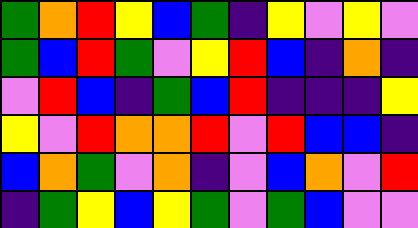[["green", "orange", "red", "yellow", "blue", "green", "indigo", "yellow", "violet", "yellow", "violet"], ["green", "blue", "red", "green", "violet", "yellow", "red", "blue", "indigo", "orange", "indigo"], ["violet", "red", "blue", "indigo", "green", "blue", "red", "indigo", "indigo", "indigo", "yellow"], ["yellow", "violet", "red", "orange", "orange", "red", "violet", "red", "blue", "blue", "indigo"], ["blue", "orange", "green", "violet", "orange", "indigo", "violet", "blue", "orange", "violet", "red"], ["indigo", "green", "yellow", "blue", "yellow", "green", "violet", "green", "blue", "violet", "violet"]]